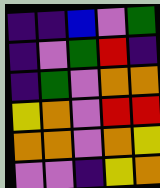[["indigo", "indigo", "blue", "violet", "green"], ["indigo", "violet", "green", "red", "indigo"], ["indigo", "green", "violet", "orange", "orange"], ["yellow", "orange", "violet", "red", "red"], ["orange", "orange", "violet", "orange", "yellow"], ["violet", "violet", "indigo", "yellow", "orange"]]